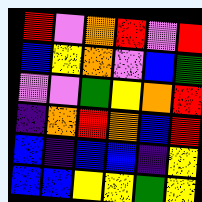[["red", "violet", "orange", "red", "violet", "red"], ["blue", "yellow", "orange", "violet", "blue", "green"], ["violet", "violet", "green", "yellow", "orange", "red"], ["indigo", "orange", "red", "orange", "blue", "red"], ["blue", "indigo", "blue", "blue", "indigo", "yellow"], ["blue", "blue", "yellow", "yellow", "green", "yellow"]]